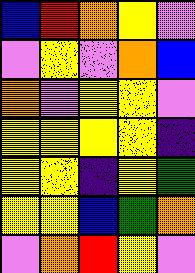[["blue", "red", "orange", "yellow", "violet"], ["violet", "yellow", "violet", "orange", "blue"], ["orange", "violet", "yellow", "yellow", "violet"], ["yellow", "yellow", "yellow", "yellow", "indigo"], ["yellow", "yellow", "indigo", "yellow", "green"], ["yellow", "yellow", "blue", "green", "orange"], ["violet", "orange", "red", "yellow", "violet"]]